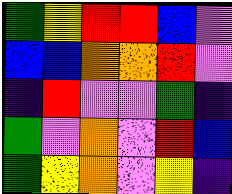[["green", "yellow", "red", "red", "blue", "violet"], ["blue", "blue", "orange", "orange", "red", "violet"], ["indigo", "red", "violet", "violet", "green", "indigo"], ["green", "violet", "orange", "violet", "red", "blue"], ["green", "yellow", "orange", "violet", "yellow", "indigo"]]